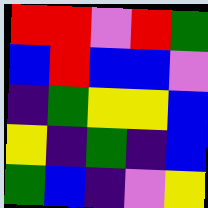[["red", "red", "violet", "red", "green"], ["blue", "red", "blue", "blue", "violet"], ["indigo", "green", "yellow", "yellow", "blue"], ["yellow", "indigo", "green", "indigo", "blue"], ["green", "blue", "indigo", "violet", "yellow"]]